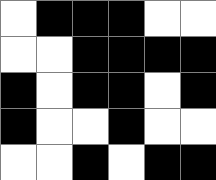[["white", "black", "black", "black", "white", "white"], ["white", "white", "black", "black", "black", "black"], ["black", "white", "black", "black", "white", "black"], ["black", "white", "white", "black", "white", "white"], ["white", "white", "black", "white", "black", "black"]]